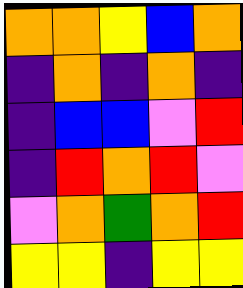[["orange", "orange", "yellow", "blue", "orange"], ["indigo", "orange", "indigo", "orange", "indigo"], ["indigo", "blue", "blue", "violet", "red"], ["indigo", "red", "orange", "red", "violet"], ["violet", "orange", "green", "orange", "red"], ["yellow", "yellow", "indigo", "yellow", "yellow"]]